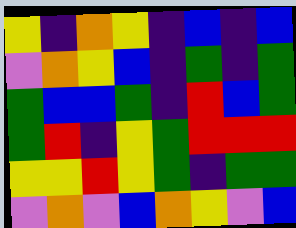[["yellow", "indigo", "orange", "yellow", "indigo", "blue", "indigo", "blue"], ["violet", "orange", "yellow", "blue", "indigo", "green", "indigo", "green"], ["green", "blue", "blue", "green", "indigo", "red", "blue", "green"], ["green", "red", "indigo", "yellow", "green", "red", "red", "red"], ["yellow", "yellow", "red", "yellow", "green", "indigo", "green", "green"], ["violet", "orange", "violet", "blue", "orange", "yellow", "violet", "blue"]]